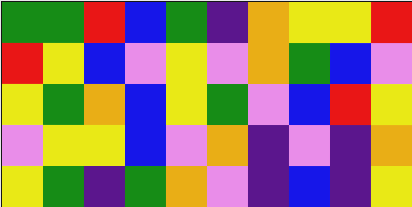[["green", "green", "red", "blue", "green", "indigo", "orange", "yellow", "yellow", "red"], ["red", "yellow", "blue", "violet", "yellow", "violet", "orange", "green", "blue", "violet"], ["yellow", "green", "orange", "blue", "yellow", "green", "violet", "blue", "red", "yellow"], ["violet", "yellow", "yellow", "blue", "violet", "orange", "indigo", "violet", "indigo", "orange"], ["yellow", "green", "indigo", "green", "orange", "violet", "indigo", "blue", "indigo", "yellow"]]